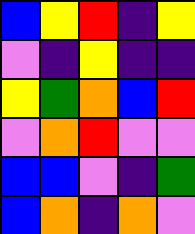[["blue", "yellow", "red", "indigo", "yellow"], ["violet", "indigo", "yellow", "indigo", "indigo"], ["yellow", "green", "orange", "blue", "red"], ["violet", "orange", "red", "violet", "violet"], ["blue", "blue", "violet", "indigo", "green"], ["blue", "orange", "indigo", "orange", "violet"]]